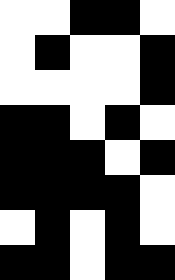[["white", "white", "black", "black", "white"], ["white", "black", "white", "white", "black"], ["white", "white", "white", "white", "black"], ["black", "black", "white", "black", "white"], ["black", "black", "black", "white", "black"], ["black", "black", "black", "black", "white"], ["white", "black", "white", "black", "white"], ["black", "black", "white", "black", "black"]]